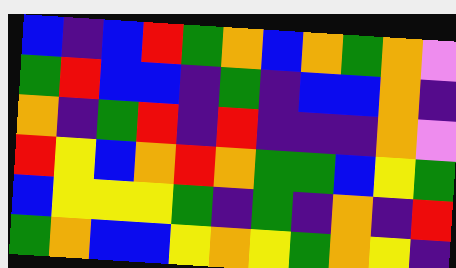[["blue", "indigo", "blue", "red", "green", "orange", "blue", "orange", "green", "orange", "violet"], ["green", "red", "blue", "blue", "indigo", "green", "indigo", "blue", "blue", "orange", "indigo"], ["orange", "indigo", "green", "red", "indigo", "red", "indigo", "indigo", "indigo", "orange", "violet"], ["red", "yellow", "blue", "orange", "red", "orange", "green", "green", "blue", "yellow", "green"], ["blue", "yellow", "yellow", "yellow", "green", "indigo", "green", "indigo", "orange", "indigo", "red"], ["green", "orange", "blue", "blue", "yellow", "orange", "yellow", "green", "orange", "yellow", "indigo"]]